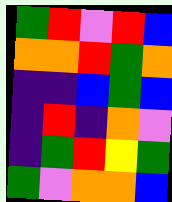[["green", "red", "violet", "red", "blue"], ["orange", "orange", "red", "green", "orange"], ["indigo", "indigo", "blue", "green", "blue"], ["indigo", "red", "indigo", "orange", "violet"], ["indigo", "green", "red", "yellow", "green"], ["green", "violet", "orange", "orange", "blue"]]